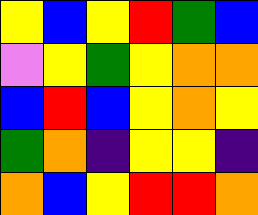[["yellow", "blue", "yellow", "red", "green", "blue"], ["violet", "yellow", "green", "yellow", "orange", "orange"], ["blue", "red", "blue", "yellow", "orange", "yellow"], ["green", "orange", "indigo", "yellow", "yellow", "indigo"], ["orange", "blue", "yellow", "red", "red", "orange"]]